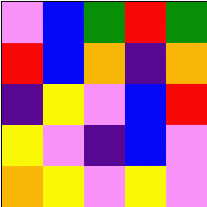[["violet", "blue", "green", "red", "green"], ["red", "blue", "orange", "indigo", "orange"], ["indigo", "yellow", "violet", "blue", "red"], ["yellow", "violet", "indigo", "blue", "violet"], ["orange", "yellow", "violet", "yellow", "violet"]]